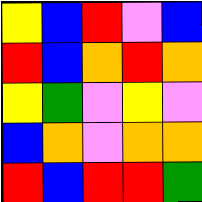[["yellow", "blue", "red", "violet", "blue"], ["red", "blue", "orange", "red", "orange"], ["yellow", "green", "violet", "yellow", "violet"], ["blue", "orange", "violet", "orange", "orange"], ["red", "blue", "red", "red", "green"]]